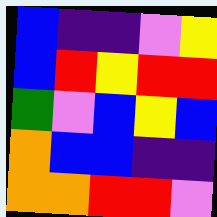[["blue", "indigo", "indigo", "violet", "yellow"], ["blue", "red", "yellow", "red", "red"], ["green", "violet", "blue", "yellow", "blue"], ["orange", "blue", "blue", "indigo", "indigo"], ["orange", "orange", "red", "red", "violet"]]